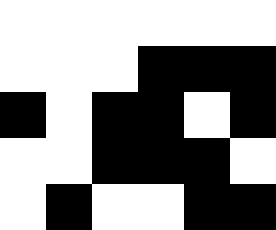[["white", "white", "white", "white", "white", "white"], ["white", "white", "white", "black", "black", "black"], ["black", "white", "black", "black", "white", "black"], ["white", "white", "black", "black", "black", "white"], ["white", "black", "white", "white", "black", "black"]]